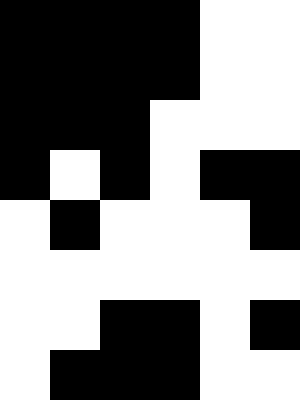[["black", "black", "black", "black", "white", "white"], ["black", "black", "black", "black", "white", "white"], ["black", "black", "black", "white", "white", "white"], ["black", "white", "black", "white", "black", "black"], ["white", "black", "white", "white", "white", "black"], ["white", "white", "white", "white", "white", "white"], ["white", "white", "black", "black", "white", "black"], ["white", "black", "black", "black", "white", "white"]]